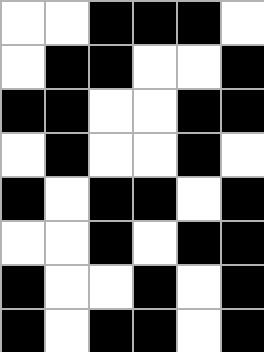[["white", "white", "black", "black", "black", "white"], ["white", "black", "black", "white", "white", "black"], ["black", "black", "white", "white", "black", "black"], ["white", "black", "white", "white", "black", "white"], ["black", "white", "black", "black", "white", "black"], ["white", "white", "black", "white", "black", "black"], ["black", "white", "white", "black", "white", "black"], ["black", "white", "black", "black", "white", "black"]]